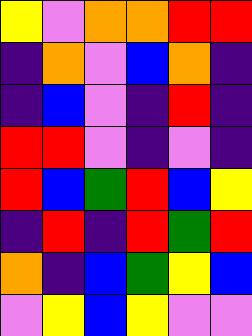[["yellow", "violet", "orange", "orange", "red", "red"], ["indigo", "orange", "violet", "blue", "orange", "indigo"], ["indigo", "blue", "violet", "indigo", "red", "indigo"], ["red", "red", "violet", "indigo", "violet", "indigo"], ["red", "blue", "green", "red", "blue", "yellow"], ["indigo", "red", "indigo", "red", "green", "red"], ["orange", "indigo", "blue", "green", "yellow", "blue"], ["violet", "yellow", "blue", "yellow", "violet", "violet"]]